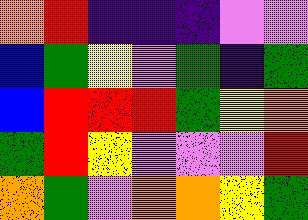[["orange", "red", "indigo", "indigo", "indigo", "violet", "violet"], ["blue", "green", "yellow", "violet", "green", "indigo", "green"], ["blue", "red", "red", "red", "green", "yellow", "orange"], ["green", "red", "yellow", "violet", "violet", "violet", "red"], ["orange", "green", "violet", "orange", "orange", "yellow", "green"]]